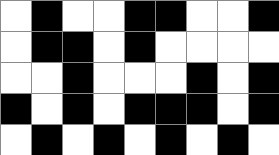[["white", "black", "white", "white", "black", "black", "white", "white", "black"], ["white", "black", "black", "white", "black", "white", "white", "white", "white"], ["white", "white", "black", "white", "white", "white", "black", "white", "black"], ["black", "white", "black", "white", "black", "black", "black", "white", "black"], ["white", "black", "white", "black", "white", "black", "white", "black", "white"]]